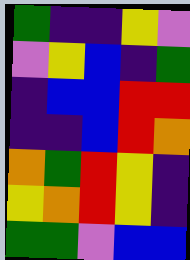[["green", "indigo", "indigo", "yellow", "violet"], ["violet", "yellow", "blue", "indigo", "green"], ["indigo", "blue", "blue", "red", "red"], ["indigo", "indigo", "blue", "red", "orange"], ["orange", "green", "red", "yellow", "indigo"], ["yellow", "orange", "red", "yellow", "indigo"], ["green", "green", "violet", "blue", "blue"]]